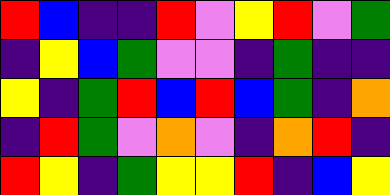[["red", "blue", "indigo", "indigo", "red", "violet", "yellow", "red", "violet", "green"], ["indigo", "yellow", "blue", "green", "violet", "violet", "indigo", "green", "indigo", "indigo"], ["yellow", "indigo", "green", "red", "blue", "red", "blue", "green", "indigo", "orange"], ["indigo", "red", "green", "violet", "orange", "violet", "indigo", "orange", "red", "indigo"], ["red", "yellow", "indigo", "green", "yellow", "yellow", "red", "indigo", "blue", "yellow"]]